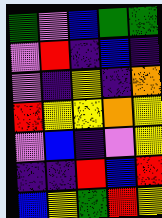[["green", "violet", "blue", "green", "green"], ["violet", "red", "indigo", "blue", "indigo"], ["violet", "indigo", "yellow", "indigo", "orange"], ["red", "yellow", "yellow", "orange", "yellow"], ["violet", "blue", "indigo", "violet", "yellow"], ["indigo", "indigo", "red", "blue", "red"], ["blue", "yellow", "green", "red", "yellow"]]